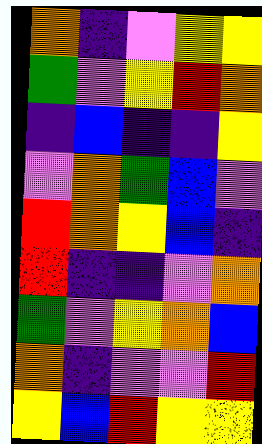[["orange", "indigo", "violet", "yellow", "yellow"], ["green", "violet", "yellow", "red", "orange"], ["indigo", "blue", "indigo", "indigo", "yellow"], ["violet", "orange", "green", "blue", "violet"], ["red", "orange", "yellow", "blue", "indigo"], ["red", "indigo", "indigo", "violet", "orange"], ["green", "violet", "yellow", "orange", "blue"], ["orange", "indigo", "violet", "violet", "red"], ["yellow", "blue", "red", "yellow", "yellow"]]